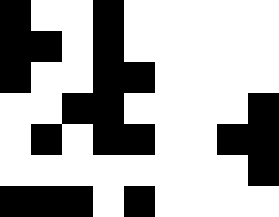[["black", "white", "white", "black", "white", "white", "white", "white", "white"], ["black", "black", "white", "black", "white", "white", "white", "white", "white"], ["black", "white", "white", "black", "black", "white", "white", "white", "white"], ["white", "white", "black", "black", "white", "white", "white", "white", "black"], ["white", "black", "white", "black", "black", "white", "white", "black", "black"], ["white", "white", "white", "white", "white", "white", "white", "white", "black"], ["black", "black", "black", "white", "black", "white", "white", "white", "white"]]